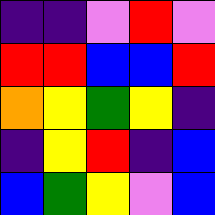[["indigo", "indigo", "violet", "red", "violet"], ["red", "red", "blue", "blue", "red"], ["orange", "yellow", "green", "yellow", "indigo"], ["indigo", "yellow", "red", "indigo", "blue"], ["blue", "green", "yellow", "violet", "blue"]]